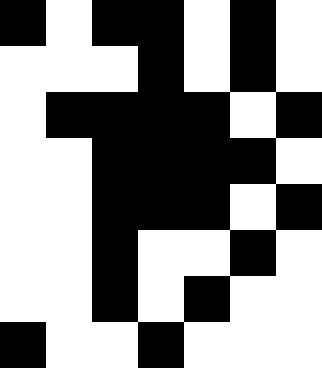[["black", "white", "black", "black", "white", "black", "white"], ["white", "white", "white", "black", "white", "black", "white"], ["white", "black", "black", "black", "black", "white", "black"], ["white", "white", "black", "black", "black", "black", "white"], ["white", "white", "black", "black", "black", "white", "black"], ["white", "white", "black", "white", "white", "black", "white"], ["white", "white", "black", "white", "black", "white", "white"], ["black", "white", "white", "black", "white", "white", "white"]]